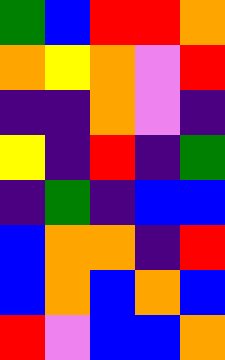[["green", "blue", "red", "red", "orange"], ["orange", "yellow", "orange", "violet", "red"], ["indigo", "indigo", "orange", "violet", "indigo"], ["yellow", "indigo", "red", "indigo", "green"], ["indigo", "green", "indigo", "blue", "blue"], ["blue", "orange", "orange", "indigo", "red"], ["blue", "orange", "blue", "orange", "blue"], ["red", "violet", "blue", "blue", "orange"]]